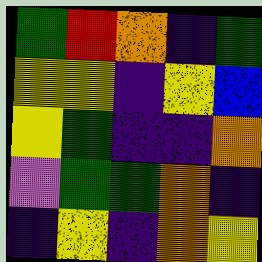[["green", "red", "orange", "indigo", "green"], ["yellow", "yellow", "indigo", "yellow", "blue"], ["yellow", "green", "indigo", "indigo", "orange"], ["violet", "green", "green", "orange", "indigo"], ["indigo", "yellow", "indigo", "orange", "yellow"]]